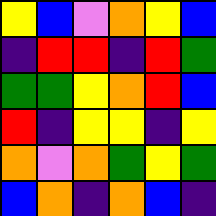[["yellow", "blue", "violet", "orange", "yellow", "blue"], ["indigo", "red", "red", "indigo", "red", "green"], ["green", "green", "yellow", "orange", "red", "blue"], ["red", "indigo", "yellow", "yellow", "indigo", "yellow"], ["orange", "violet", "orange", "green", "yellow", "green"], ["blue", "orange", "indigo", "orange", "blue", "indigo"]]